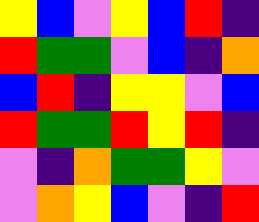[["yellow", "blue", "violet", "yellow", "blue", "red", "indigo"], ["red", "green", "green", "violet", "blue", "indigo", "orange"], ["blue", "red", "indigo", "yellow", "yellow", "violet", "blue"], ["red", "green", "green", "red", "yellow", "red", "indigo"], ["violet", "indigo", "orange", "green", "green", "yellow", "violet"], ["violet", "orange", "yellow", "blue", "violet", "indigo", "red"]]